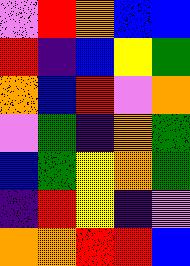[["violet", "red", "orange", "blue", "blue"], ["red", "indigo", "blue", "yellow", "green"], ["orange", "blue", "red", "violet", "orange"], ["violet", "green", "indigo", "orange", "green"], ["blue", "green", "yellow", "orange", "green"], ["indigo", "red", "yellow", "indigo", "violet"], ["orange", "orange", "red", "red", "blue"]]